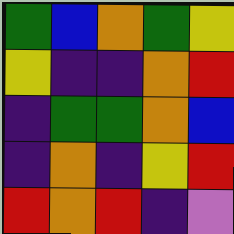[["green", "blue", "orange", "green", "yellow"], ["yellow", "indigo", "indigo", "orange", "red"], ["indigo", "green", "green", "orange", "blue"], ["indigo", "orange", "indigo", "yellow", "red"], ["red", "orange", "red", "indigo", "violet"]]